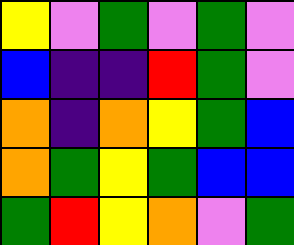[["yellow", "violet", "green", "violet", "green", "violet"], ["blue", "indigo", "indigo", "red", "green", "violet"], ["orange", "indigo", "orange", "yellow", "green", "blue"], ["orange", "green", "yellow", "green", "blue", "blue"], ["green", "red", "yellow", "orange", "violet", "green"]]